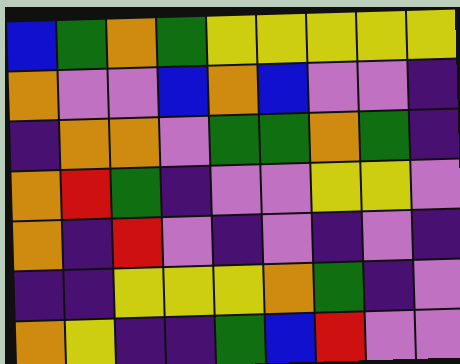[["blue", "green", "orange", "green", "yellow", "yellow", "yellow", "yellow", "yellow"], ["orange", "violet", "violet", "blue", "orange", "blue", "violet", "violet", "indigo"], ["indigo", "orange", "orange", "violet", "green", "green", "orange", "green", "indigo"], ["orange", "red", "green", "indigo", "violet", "violet", "yellow", "yellow", "violet"], ["orange", "indigo", "red", "violet", "indigo", "violet", "indigo", "violet", "indigo"], ["indigo", "indigo", "yellow", "yellow", "yellow", "orange", "green", "indigo", "violet"], ["orange", "yellow", "indigo", "indigo", "green", "blue", "red", "violet", "violet"]]